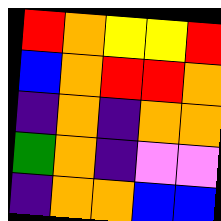[["red", "orange", "yellow", "yellow", "red"], ["blue", "orange", "red", "red", "orange"], ["indigo", "orange", "indigo", "orange", "orange"], ["green", "orange", "indigo", "violet", "violet"], ["indigo", "orange", "orange", "blue", "blue"]]